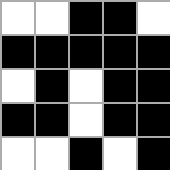[["white", "white", "black", "black", "white"], ["black", "black", "black", "black", "black"], ["white", "black", "white", "black", "black"], ["black", "black", "white", "black", "black"], ["white", "white", "black", "white", "black"]]